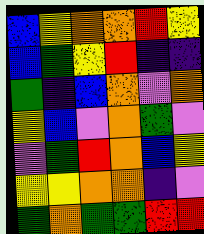[["blue", "yellow", "orange", "orange", "red", "yellow"], ["blue", "green", "yellow", "red", "indigo", "indigo"], ["green", "indigo", "blue", "orange", "violet", "orange"], ["yellow", "blue", "violet", "orange", "green", "violet"], ["violet", "green", "red", "orange", "blue", "yellow"], ["yellow", "yellow", "orange", "orange", "indigo", "violet"], ["green", "orange", "green", "green", "red", "red"]]